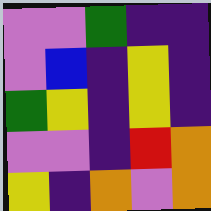[["violet", "violet", "green", "indigo", "indigo"], ["violet", "blue", "indigo", "yellow", "indigo"], ["green", "yellow", "indigo", "yellow", "indigo"], ["violet", "violet", "indigo", "red", "orange"], ["yellow", "indigo", "orange", "violet", "orange"]]